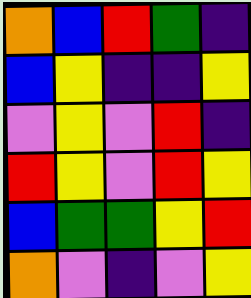[["orange", "blue", "red", "green", "indigo"], ["blue", "yellow", "indigo", "indigo", "yellow"], ["violet", "yellow", "violet", "red", "indigo"], ["red", "yellow", "violet", "red", "yellow"], ["blue", "green", "green", "yellow", "red"], ["orange", "violet", "indigo", "violet", "yellow"]]